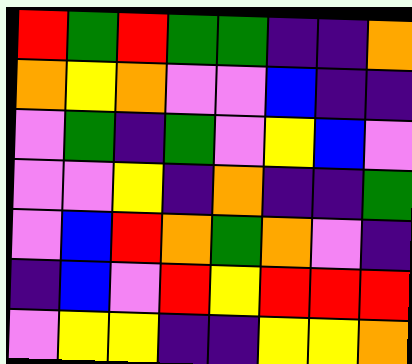[["red", "green", "red", "green", "green", "indigo", "indigo", "orange"], ["orange", "yellow", "orange", "violet", "violet", "blue", "indigo", "indigo"], ["violet", "green", "indigo", "green", "violet", "yellow", "blue", "violet"], ["violet", "violet", "yellow", "indigo", "orange", "indigo", "indigo", "green"], ["violet", "blue", "red", "orange", "green", "orange", "violet", "indigo"], ["indigo", "blue", "violet", "red", "yellow", "red", "red", "red"], ["violet", "yellow", "yellow", "indigo", "indigo", "yellow", "yellow", "orange"]]